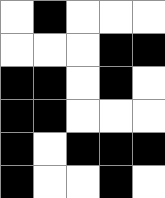[["white", "black", "white", "white", "white"], ["white", "white", "white", "black", "black"], ["black", "black", "white", "black", "white"], ["black", "black", "white", "white", "white"], ["black", "white", "black", "black", "black"], ["black", "white", "white", "black", "white"]]